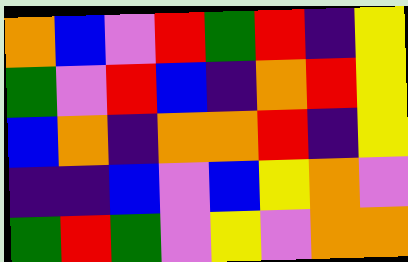[["orange", "blue", "violet", "red", "green", "red", "indigo", "yellow"], ["green", "violet", "red", "blue", "indigo", "orange", "red", "yellow"], ["blue", "orange", "indigo", "orange", "orange", "red", "indigo", "yellow"], ["indigo", "indigo", "blue", "violet", "blue", "yellow", "orange", "violet"], ["green", "red", "green", "violet", "yellow", "violet", "orange", "orange"]]